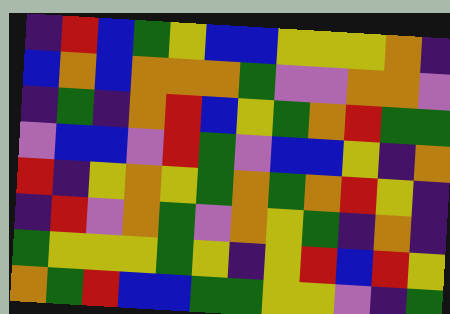[["indigo", "red", "blue", "green", "yellow", "blue", "blue", "yellow", "yellow", "yellow", "orange", "indigo"], ["blue", "orange", "blue", "orange", "orange", "orange", "green", "violet", "violet", "orange", "orange", "violet"], ["indigo", "green", "indigo", "orange", "red", "blue", "yellow", "green", "orange", "red", "green", "green"], ["violet", "blue", "blue", "violet", "red", "green", "violet", "blue", "blue", "yellow", "indigo", "orange"], ["red", "indigo", "yellow", "orange", "yellow", "green", "orange", "green", "orange", "red", "yellow", "indigo"], ["indigo", "red", "violet", "orange", "green", "violet", "orange", "yellow", "green", "indigo", "orange", "indigo"], ["green", "yellow", "yellow", "yellow", "green", "yellow", "indigo", "yellow", "red", "blue", "red", "yellow"], ["orange", "green", "red", "blue", "blue", "green", "green", "yellow", "yellow", "violet", "indigo", "green"]]